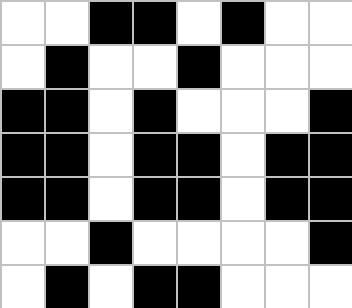[["white", "white", "black", "black", "white", "black", "white", "white"], ["white", "black", "white", "white", "black", "white", "white", "white"], ["black", "black", "white", "black", "white", "white", "white", "black"], ["black", "black", "white", "black", "black", "white", "black", "black"], ["black", "black", "white", "black", "black", "white", "black", "black"], ["white", "white", "black", "white", "white", "white", "white", "black"], ["white", "black", "white", "black", "black", "white", "white", "white"]]